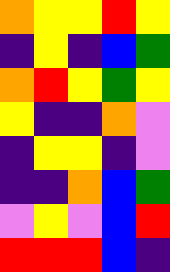[["orange", "yellow", "yellow", "red", "yellow"], ["indigo", "yellow", "indigo", "blue", "green"], ["orange", "red", "yellow", "green", "yellow"], ["yellow", "indigo", "indigo", "orange", "violet"], ["indigo", "yellow", "yellow", "indigo", "violet"], ["indigo", "indigo", "orange", "blue", "green"], ["violet", "yellow", "violet", "blue", "red"], ["red", "red", "red", "blue", "indigo"]]